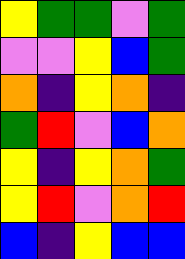[["yellow", "green", "green", "violet", "green"], ["violet", "violet", "yellow", "blue", "green"], ["orange", "indigo", "yellow", "orange", "indigo"], ["green", "red", "violet", "blue", "orange"], ["yellow", "indigo", "yellow", "orange", "green"], ["yellow", "red", "violet", "orange", "red"], ["blue", "indigo", "yellow", "blue", "blue"]]